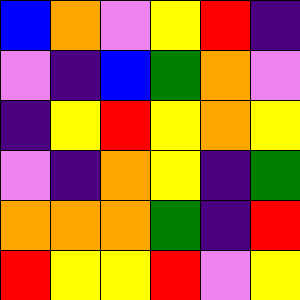[["blue", "orange", "violet", "yellow", "red", "indigo"], ["violet", "indigo", "blue", "green", "orange", "violet"], ["indigo", "yellow", "red", "yellow", "orange", "yellow"], ["violet", "indigo", "orange", "yellow", "indigo", "green"], ["orange", "orange", "orange", "green", "indigo", "red"], ["red", "yellow", "yellow", "red", "violet", "yellow"]]